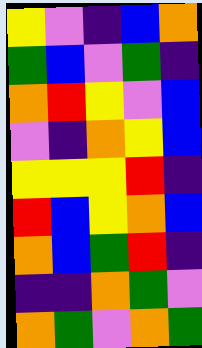[["yellow", "violet", "indigo", "blue", "orange"], ["green", "blue", "violet", "green", "indigo"], ["orange", "red", "yellow", "violet", "blue"], ["violet", "indigo", "orange", "yellow", "blue"], ["yellow", "yellow", "yellow", "red", "indigo"], ["red", "blue", "yellow", "orange", "blue"], ["orange", "blue", "green", "red", "indigo"], ["indigo", "indigo", "orange", "green", "violet"], ["orange", "green", "violet", "orange", "green"]]